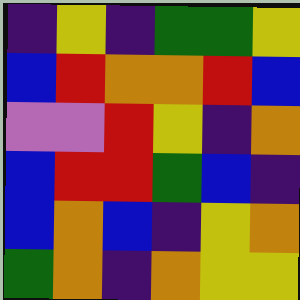[["indigo", "yellow", "indigo", "green", "green", "yellow"], ["blue", "red", "orange", "orange", "red", "blue"], ["violet", "violet", "red", "yellow", "indigo", "orange"], ["blue", "red", "red", "green", "blue", "indigo"], ["blue", "orange", "blue", "indigo", "yellow", "orange"], ["green", "orange", "indigo", "orange", "yellow", "yellow"]]